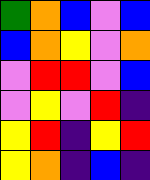[["green", "orange", "blue", "violet", "blue"], ["blue", "orange", "yellow", "violet", "orange"], ["violet", "red", "red", "violet", "blue"], ["violet", "yellow", "violet", "red", "indigo"], ["yellow", "red", "indigo", "yellow", "red"], ["yellow", "orange", "indigo", "blue", "indigo"]]